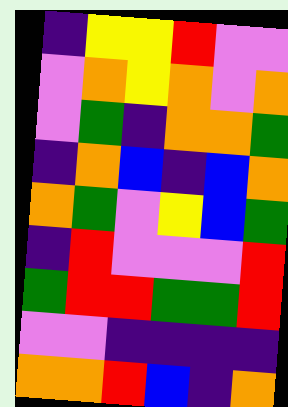[["indigo", "yellow", "yellow", "red", "violet", "violet"], ["violet", "orange", "yellow", "orange", "violet", "orange"], ["violet", "green", "indigo", "orange", "orange", "green"], ["indigo", "orange", "blue", "indigo", "blue", "orange"], ["orange", "green", "violet", "yellow", "blue", "green"], ["indigo", "red", "violet", "violet", "violet", "red"], ["green", "red", "red", "green", "green", "red"], ["violet", "violet", "indigo", "indigo", "indigo", "indigo"], ["orange", "orange", "red", "blue", "indigo", "orange"]]